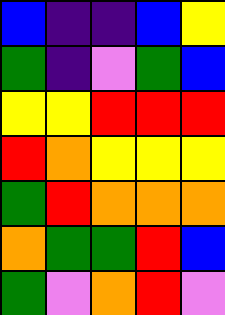[["blue", "indigo", "indigo", "blue", "yellow"], ["green", "indigo", "violet", "green", "blue"], ["yellow", "yellow", "red", "red", "red"], ["red", "orange", "yellow", "yellow", "yellow"], ["green", "red", "orange", "orange", "orange"], ["orange", "green", "green", "red", "blue"], ["green", "violet", "orange", "red", "violet"]]